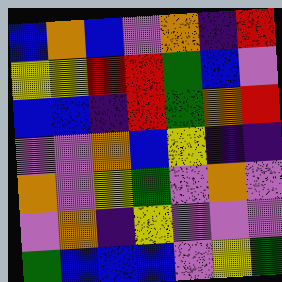[["blue", "orange", "blue", "violet", "orange", "indigo", "red"], ["yellow", "yellow", "red", "red", "green", "blue", "violet"], ["blue", "blue", "indigo", "red", "green", "orange", "red"], ["violet", "violet", "orange", "blue", "yellow", "indigo", "indigo"], ["orange", "violet", "yellow", "green", "violet", "orange", "violet"], ["violet", "orange", "indigo", "yellow", "violet", "violet", "violet"], ["green", "blue", "blue", "blue", "violet", "yellow", "green"]]